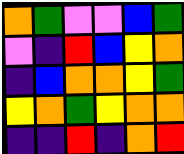[["orange", "green", "violet", "violet", "blue", "green"], ["violet", "indigo", "red", "blue", "yellow", "orange"], ["indigo", "blue", "orange", "orange", "yellow", "green"], ["yellow", "orange", "green", "yellow", "orange", "orange"], ["indigo", "indigo", "red", "indigo", "orange", "red"]]